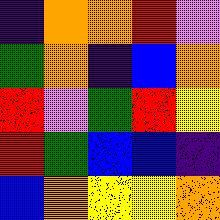[["indigo", "orange", "orange", "red", "violet"], ["green", "orange", "indigo", "blue", "orange"], ["red", "violet", "green", "red", "yellow"], ["red", "green", "blue", "blue", "indigo"], ["blue", "orange", "yellow", "yellow", "orange"]]